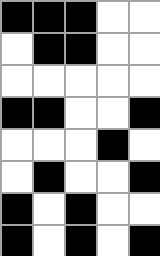[["black", "black", "black", "white", "white"], ["white", "black", "black", "white", "white"], ["white", "white", "white", "white", "white"], ["black", "black", "white", "white", "black"], ["white", "white", "white", "black", "white"], ["white", "black", "white", "white", "black"], ["black", "white", "black", "white", "white"], ["black", "white", "black", "white", "black"]]